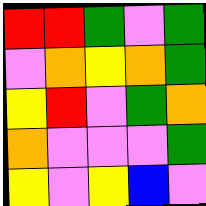[["red", "red", "green", "violet", "green"], ["violet", "orange", "yellow", "orange", "green"], ["yellow", "red", "violet", "green", "orange"], ["orange", "violet", "violet", "violet", "green"], ["yellow", "violet", "yellow", "blue", "violet"]]